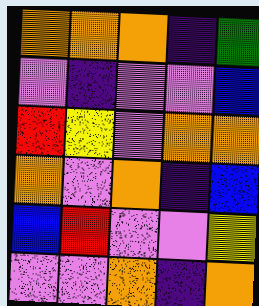[["orange", "orange", "orange", "indigo", "green"], ["violet", "indigo", "violet", "violet", "blue"], ["red", "yellow", "violet", "orange", "orange"], ["orange", "violet", "orange", "indigo", "blue"], ["blue", "red", "violet", "violet", "yellow"], ["violet", "violet", "orange", "indigo", "orange"]]